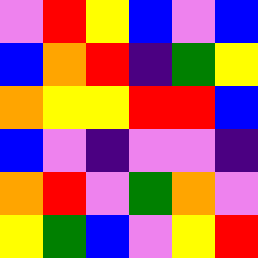[["violet", "red", "yellow", "blue", "violet", "blue"], ["blue", "orange", "red", "indigo", "green", "yellow"], ["orange", "yellow", "yellow", "red", "red", "blue"], ["blue", "violet", "indigo", "violet", "violet", "indigo"], ["orange", "red", "violet", "green", "orange", "violet"], ["yellow", "green", "blue", "violet", "yellow", "red"]]